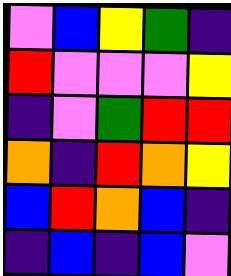[["violet", "blue", "yellow", "green", "indigo"], ["red", "violet", "violet", "violet", "yellow"], ["indigo", "violet", "green", "red", "red"], ["orange", "indigo", "red", "orange", "yellow"], ["blue", "red", "orange", "blue", "indigo"], ["indigo", "blue", "indigo", "blue", "violet"]]